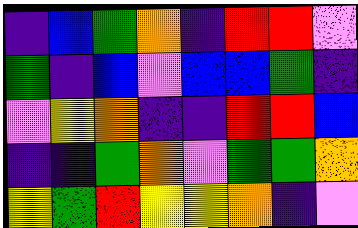[["indigo", "blue", "green", "orange", "indigo", "red", "red", "violet"], ["green", "indigo", "blue", "violet", "blue", "blue", "green", "indigo"], ["violet", "yellow", "orange", "indigo", "indigo", "red", "red", "blue"], ["indigo", "indigo", "green", "orange", "violet", "green", "green", "orange"], ["yellow", "green", "red", "yellow", "yellow", "orange", "indigo", "violet"]]